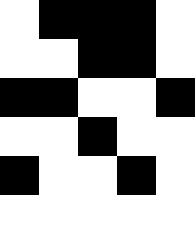[["white", "black", "black", "black", "white"], ["white", "white", "black", "black", "white"], ["black", "black", "white", "white", "black"], ["white", "white", "black", "white", "white"], ["black", "white", "white", "black", "white"], ["white", "white", "white", "white", "white"]]